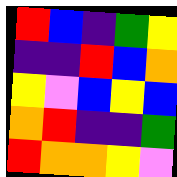[["red", "blue", "indigo", "green", "yellow"], ["indigo", "indigo", "red", "blue", "orange"], ["yellow", "violet", "blue", "yellow", "blue"], ["orange", "red", "indigo", "indigo", "green"], ["red", "orange", "orange", "yellow", "violet"]]